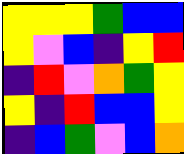[["yellow", "yellow", "yellow", "green", "blue", "blue"], ["yellow", "violet", "blue", "indigo", "yellow", "red"], ["indigo", "red", "violet", "orange", "green", "yellow"], ["yellow", "indigo", "red", "blue", "blue", "yellow"], ["indigo", "blue", "green", "violet", "blue", "orange"]]